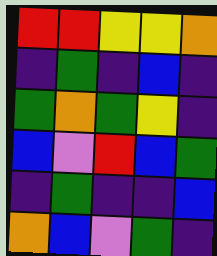[["red", "red", "yellow", "yellow", "orange"], ["indigo", "green", "indigo", "blue", "indigo"], ["green", "orange", "green", "yellow", "indigo"], ["blue", "violet", "red", "blue", "green"], ["indigo", "green", "indigo", "indigo", "blue"], ["orange", "blue", "violet", "green", "indigo"]]